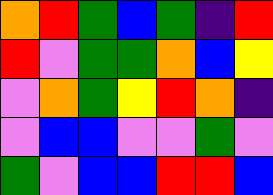[["orange", "red", "green", "blue", "green", "indigo", "red"], ["red", "violet", "green", "green", "orange", "blue", "yellow"], ["violet", "orange", "green", "yellow", "red", "orange", "indigo"], ["violet", "blue", "blue", "violet", "violet", "green", "violet"], ["green", "violet", "blue", "blue", "red", "red", "blue"]]